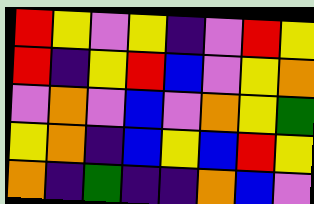[["red", "yellow", "violet", "yellow", "indigo", "violet", "red", "yellow"], ["red", "indigo", "yellow", "red", "blue", "violet", "yellow", "orange"], ["violet", "orange", "violet", "blue", "violet", "orange", "yellow", "green"], ["yellow", "orange", "indigo", "blue", "yellow", "blue", "red", "yellow"], ["orange", "indigo", "green", "indigo", "indigo", "orange", "blue", "violet"]]